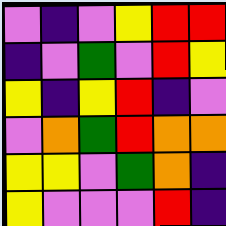[["violet", "indigo", "violet", "yellow", "red", "red"], ["indigo", "violet", "green", "violet", "red", "yellow"], ["yellow", "indigo", "yellow", "red", "indigo", "violet"], ["violet", "orange", "green", "red", "orange", "orange"], ["yellow", "yellow", "violet", "green", "orange", "indigo"], ["yellow", "violet", "violet", "violet", "red", "indigo"]]